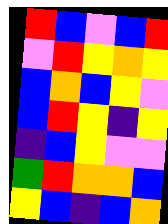[["red", "blue", "violet", "blue", "red"], ["violet", "red", "yellow", "orange", "yellow"], ["blue", "orange", "blue", "yellow", "violet"], ["blue", "red", "yellow", "indigo", "yellow"], ["indigo", "blue", "yellow", "violet", "violet"], ["green", "red", "orange", "orange", "blue"], ["yellow", "blue", "indigo", "blue", "orange"]]